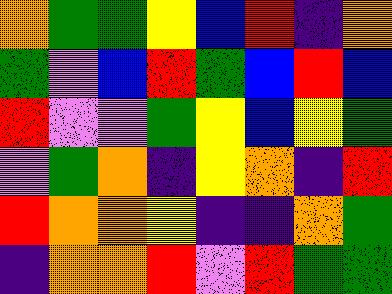[["orange", "green", "green", "yellow", "blue", "red", "indigo", "orange"], ["green", "violet", "blue", "red", "green", "blue", "red", "blue"], ["red", "violet", "violet", "green", "yellow", "blue", "yellow", "green"], ["violet", "green", "orange", "indigo", "yellow", "orange", "indigo", "red"], ["red", "orange", "orange", "yellow", "indigo", "indigo", "orange", "green"], ["indigo", "orange", "orange", "red", "violet", "red", "green", "green"]]